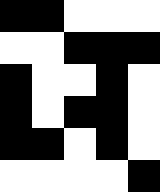[["black", "black", "white", "white", "white"], ["white", "white", "black", "black", "black"], ["black", "white", "white", "black", "white"], ["black", "white", "black", "black", "white"], ["black", "black", "white", "black", "white"], ["white", "white", "white", "white", "black"]]